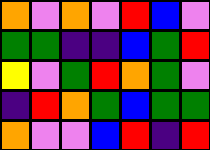[["orange", "violet", "orange", "violet", "red", "blue", "violet"], ["green", "green", "indigo", "indigo", "blue", "green", "red"], ["yellow", "violet", "green", "red", "orange", "green", "violet"], ["indigo", "red", "orange", "green", "blue", "green", "green"], ["orange", "violet", "violet", "blue", "red", "indigo", "red"]]